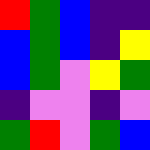[["red", "green", "blue", "indigo", "indigo"], ["blue", "green", "blue", "indigo", "yellow"], ["blue", "green", "violet", "yellow", "green"], ["indigo", "violet", "violet", "indigo", "violet"], ["green", "red", "violet", "green", "blue"]]